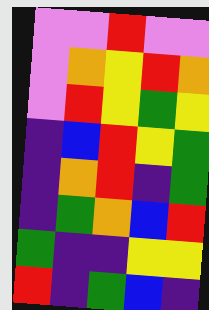[["violet", "violet", "red", "violet", "violet"], ["violet", "orange", "yellow", "red", "orange"], ["violet", "red", "yellow", "green", "yellow"], ["indigo", "blue", "red", "yellow", "green"], ["indigo", "orange", "red", "indigo", "green"], ["indigo", "green", "orange", "blue", "red"], ["green", "indigo", "indigo", "yellow", "yellow"], ["red", "indigo", "green", "blue", "indigo"]]